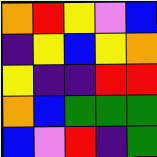[["orange", "red", "yellow", "violet", "blue"], ["indigo", "yellow", "blue", "yellow", "orange"], ["yellow", "indigo", "indigo", "red", "red"], ["orange", "blue", "green", "green", "green"], ["blue", "violet", "red", "indigo", "green"]]